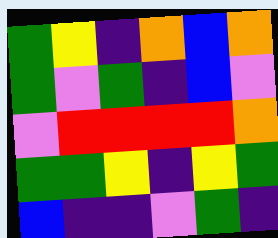[["green", "yellow", "indigo", "orange", "blue", "orange"], ["green", "violet", "green", "indigo", "blue", "violet"], ["violet", "red", "red", "red", "red", "orange"], ["green", "green", "yellow", "indigo", "yellow", "green"], ["blue", "indigo", "indigo", "violet", "green", "indigo"]]